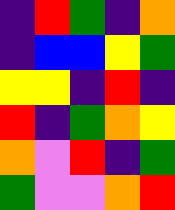[["indigo", "red", "green", "indigo", "orange"], ["indigo", "blue", "blue", "yellow", "green"], ["yellow", "yellow", "indigo", "red", "indigo"], ["red", "indigo", "green", "orange", "yellow"], ["orange", "violet", "red", "indigo", "green"], ["green", "violet", "violet", "orange", "red"]]